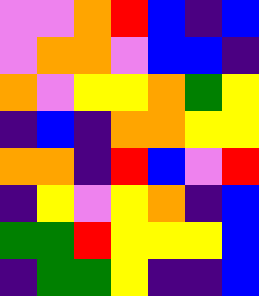[["violet", "violet", "orange", "red", "blue", "indigo", "blue"], ["violet", "orange", "orange", "violet", "blue", "blue", "indigo"], ["orange", "violet", "yellow", "yellow", "orange", "green", "yellow"], ["indigo", "blue", "indigo", "orange", "orange", "yellow", "yellow"], ["orange", "orange", "indigo", "red", "blue", "violet", "red"], ["indigo", "yellow", "violet", "yellow", "orange", "indigo", "blue"], ["green", "green", "red", "yellow", "yellow", "yellow", "blue"], ["indigo", "green", "green", "yellow", "indigo", "indigo", "blue"]]